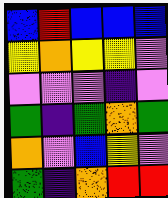[["blue", "red", "blue", "blue", "blue"], ["yellow", "orange", "yellow", "yellow", "violet"], ["violet", "violet", "violet", "indigo", "violet"], ["green", "indigo", "green", "orange", "green"], ["orange", "violet", "blue", "yellow", "violet"], ["green", "indigo", "orange", "red", "red"]]